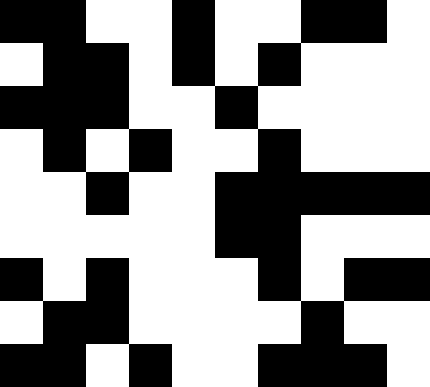[["black", "black", "white", "white", "black", "white", "white", "black", "black", "white"], ["white", "black", "black", "white", "black", "white", "black", "white", "white", "white"], ["black", "black", "black", "white", "white", "black", "white", "white", "white", "white"], ["white", "black", "white", "black", "white", "white", "black", "white", "white", "white"], ["white", "white", "black", "white", "white", "black", "black", "black", "black", "black"], ["white", "white", "white", "white", "white", "black", "black", "white", "white", "white"], ["black", "white", "black", "white", "white", "white", "black", "white", "black", "black"], ["white", "black", "black", "white", "white", "white", "white", "black", "white", "white"], ["black", "black", "white", "black", "white", "white", "black", "black", "black", "white"]]